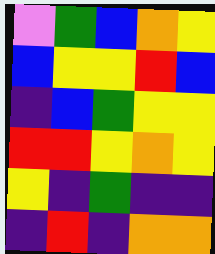[["violet", "green", "blue", "orange", "yellow"], ["blue", "yellow", "yellow", "red", "blue"], ["indigo", "blue", "green", "yellow", "yellow"], ["red", "red", "yellow", "orange", "yellow"], ["yellow", "indigo", "green", "indigo", "indigo"], ["indigo", "red", "indigo", "orange", "orange"]]